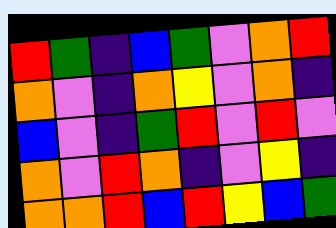[["red", "green", "indigo", "blue", "green", "violet", "orange", "red"], ["orange", "violet", "indigo", "orange", "yellow", "violet", "orange", "indigo"], ["blue", "violet", "indigo", "green", "red", "violet", "red", "violet"], ["orange", "violet", "red", "orange", "indigo", "violet", "yellow", "indigo"], ["orange", "orange", "red", "blue", "red", "yellow", "blue", "green"]]